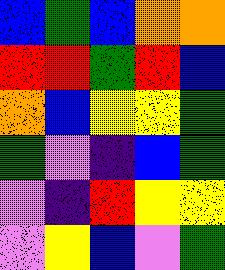[["blue", "green", "blue", "orange", "orange"], ["red", "red", "green", "red", "blue"], ["orange", "blue", "yellow", "yellow", "green"], ["green", "violet", "indigo", "blue", "green"], ["violet", "indigo", "red", "yellow", "yellow"], ["violet", "yellow", "blue", "violet", "green"]]